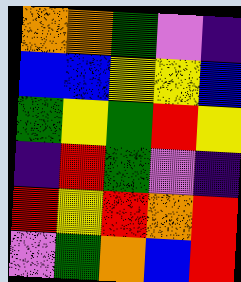[["orange", "orange", "green", "violet", "indigo"], ["blue", "blue", "yellow", "yellow", "blue"], ["green", "yellow", "green", "red", "yellow"], ["indigo", "red", "green", "violet", "indigo"], ["red", "yellow", "red", "orange", "red"], ["violet", "green", "orange", "blue", "red"]]